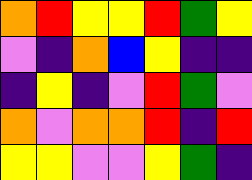[["orange", "red", "yellow", "yellow", "red", "green", "yellow"], ["violet", "indigo", "orange", "blue", "yellow", "indigo", "indigo"], ["indigo", "yellow", "indigo", "violet", "red", "green", "violet"], ["orange", "violet", "orange", "orange", "red", "indigo", "red"], ["yellow", "yellow", "violet", "violet", "yellow", "green", "indigo"]]